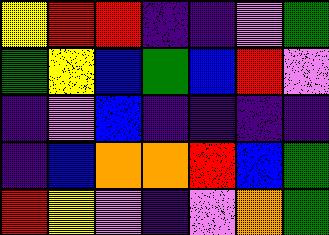[["yellow", "red", "red", "indigo", "indigo", "violet", "green"], ["green", "yellow", "blue", "green", "blue", "red", "violet"], ["indigo", "violet", "blue", "indigo", "indigo", "indigo", "indigo"], ["indigo", "blue", "orange", "orange", "red", "blue", "green"], ["red", "yellow", "violet", "indigo", "violet", "orange", "green"]]